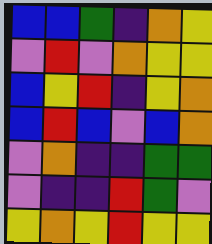[["blue", "blue", "green", "indigo", "orange", "yellow"], ["violet", "red", "violet", "orange", "yellow", "yellow"], ["blue", "yellow", "red", "indigo", "yellow", "orange"], ["blue", "red", "blue", "violet", "blue", "orange"], ["violet", "orange", "indigo", "indigo", "green", "green"], ["violet", "indigo", "indigo", "red", "green", "violet"], ["yellow", "orange", "yellow", "red", "yellow", "yellow"]]